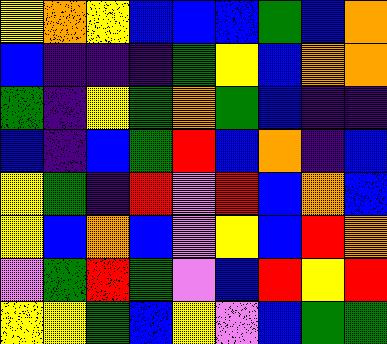[["yellow", "orange", "yellow", "blue", "blue", "blue", "green", "blue", "orange"], ["blue", "indigo", "indigo", "indigo", "green", "yellow", "blue", "orange", "orange"], ["green", "indigo", "yellow", "green", "orange", "green", "blue", "indigo", "indigo"], ["blue", "indigo", "blue", "green", "red", "blue", "orange", "indigo", "blue"], ["yellow", "green", "indigo", "red", "violet", "red", "blue", "orange", "blue"], ["yellow", "blue", "orange", "blue", "violet", "yellow", "blue", "red", "orange"], ["violet", "green", "red", "green", "violet", "blue", "red", "yellow", "red"], ["yellow", "yellow", "green", "blue", "yellow", "violet", "blue", "green", "green"]]